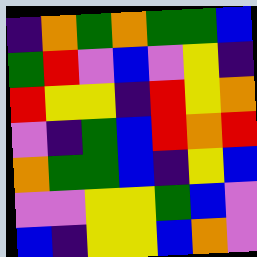[["indigo", "orange", "green", "orange", "green", "green", "blue"], ["green", "red", "violet", "blue", "violet", "yellow", "indigo"], ["red", "yellow", "yellow", "indigo", "red", "yellow", "orange"], ["violet", "indigo", "green", "blue", "red", "orange", "red"], ["orange", "green", "green", "blue", "indigo", "yellow", "blue"], ["violet", "violet", "yellow", "yellow", "green", "blue", "violet"], ["blue", "indigo", "yellow", "yellow", "blue", "orange", "violet"]]